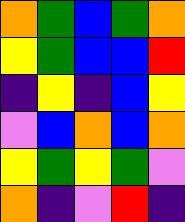[["orange", "green", "blue", "green", "orange"], ["yellow", "green", "blue", "blue", "red"], ["indigo", "yellow", "indigo", "blue", "yellow"], ["violet", "blue", "orange", "blue", "orange"], ["yellow", "green", "yellow", "green", "violet"], ["orange", "indigo", "violet", "red", "indigo"]]